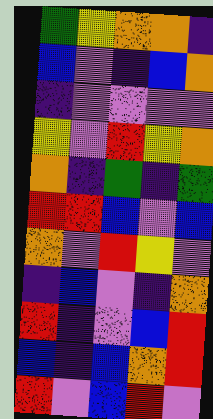[["green", "yellow", "orange", "orange", "indigo"], ["blue", "violet", "indigo", "blue", "orange"], ["indigo", "violet", "violet", "violet", "violet"], ["yellow", "violet", "red", "yellow", "orange"], ["orange", "indigo", "green", "indigo", "green"], ["red", "red", "blue", "violet", "blue"], ["orange", "violet", "red", "yellow", "violet"], ["indigo", "blue", "violet", "indigo", "orange"], ["red", "indigo", "violet", "blue", "red"], ["blue", "indigo", "blue", "orange", "red"], ["red", "violet", "blue", "red", "violet"]]